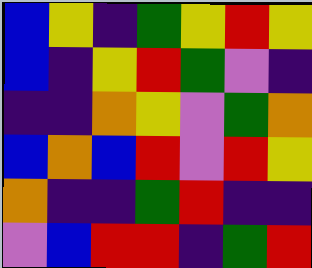[["blue", "yellow", "indigo", "green", "yellow", "red", "yellow"], ["blue", "indigo", "yellow", "red", "green", "violet", "indigo"], ["indigo", "indigo", "orange", "yellow", "violet", "green", "orange"], ["blue", "orange", "blue", "red", "violet", "red", "yellow"], ["orange", "indigo", "indigo", "green", "red", "indigo", "indigo"], ["violet", "blue", "red", "red", "indigo", "green", "red"]]